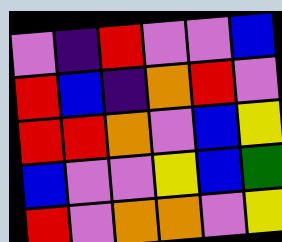[["violet", "indigo", "red", "violet", "violet", "blue"], ["red", "blue", "indigo", "orange", "red", "violet"], ["red", "red", "orange", "violet", "blue", "yellow"], ["blue", "violet", "violet", "yellow", "blue", "green"], ["red", "violet", "orange", "orange", "violet", "yellow"]]